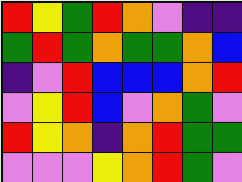[["red", "yellow", "green", "red", "orange", "violet", "indigo", "indigo"], ["green", "red", "green", "orange", "green", "green", "orange", "blue"], ["indigo", "violet", "red", "blue", "blue", "blue", "orange", "red"], ["violet", "yellow", "red", "blue", "violet", "orange", "green", "violet"], ["red", "yellow", "orange", "indigo", "orange", "red", "green", "green"], ["violet", "violet", "violet", "yellow", "orange", "red", "green", "violet"]]